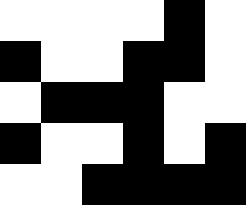[["white", "white", "white", "white", "black", "white"], ["black", "white", "white", "black", "black", "white"], ["white", "black", "black", "black", "white", "white"], ["black", "white", "white", "black", "white", "black"], ["white", "white", "black", "black", "black", "black"]]